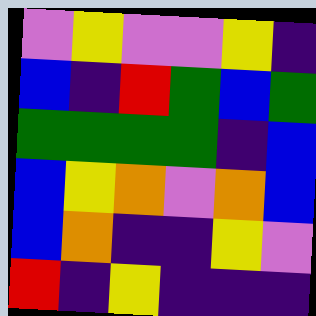[["violet", "yellow", "violet", "violet", "yellow", "indigo"], ["blue", "indigo", "red", "green", "blue", "green"], ["green", "green", "green", "green", "indigo", "blue"], ["blue", "yellow", "orange", "violet", "orange", "blue"], ["blue", "orange", "indigo", "indigo", "yellow", "violet"], ["red", "indigo", "yellow", "indigo", "indigo", "indigo"]]